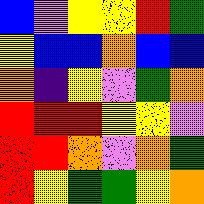[["blue", "violet", "yellow", "yellow", "red", "green"], ["yellow", "blue", "blue", "orange", "blue", "blue"], ["orange", "indigo", "yellow", "violet", "green", "orange"], ["red", "red", "red", "yellow", "yellow", "violet"], ["red", "red", "orange", "violet", "orange", "green"], ["red", "yellow", "green", "green", "yellow", "orange"]]